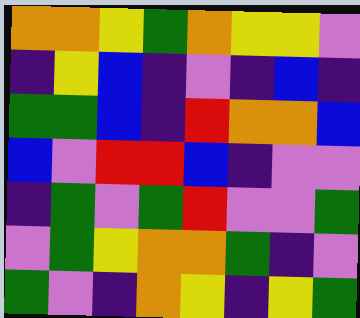[["orange", "orange", "yellow", "green", "orange", "yellow", "yellow", "violet"], ["indigo", "yellow", "blue", "indigo", "violet", "indigo", "blue", "indigo"], ["green", "green", "blue", "indigo", "red", "orange", "orange", "blue"], ["blue", "violet", "red", "red", "blue", "indigo", "violet", "violet"], ["indigo", "green", "violet", "green", "red", "violet", "violet", "green"], ["violet", "green", "yellow", "orange", "orange", "green", "indigo", "violet"], ["green", "violet", "indigo", "orange", "yellow", "indigo", "yellow", "green"]]